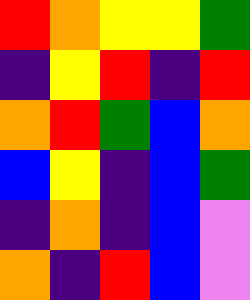[["red", "orange", "yellow", "yellow", "green"], ["indigo", "yellow", "red", "indigo", "red"], ["orange", "red", "green", "blue", "orange"], ["blue", "yellow", "indigo", "blue", "green"], ["indigo", "orange", "indigo", "blue", "violet"], ["orange", "indigo", "red", "blue", "violet"]]